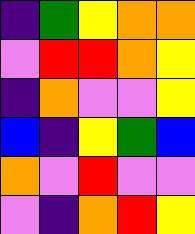[["indigo", "green", "yellow", "orange", "orange"], ["violet", "red", "red", "orange", "yellow"], ["indigo", "orange", "violet", "violet", "yellow"], ["blue", "indigo", "yellow", "green", "blue"], ["orange", "violet", "red", "violet", "violet"], ["violet", "indigo", "orange", "red", "yellow"]]